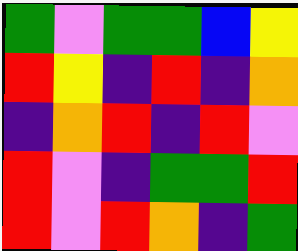[["green", "violet", "green", "green", "blue", "yellow"], ["red", "yellow", "indigo", "red", "indigo", "orange"], ["indigo", "orange", "red", "indigo", "red", "violet"], ["red", "violet", "indigo", "green", "green", "red"], ["red", "violet", "red", "orange", "indigo", "green"]]